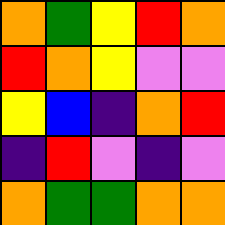[["orange", "green", "yellow", "red", "orange"], ["red", "orange", "yellow", "violet", "violet"], ["yellow", "blue", "indigo", "orange", "red"], ["indigo", "red", "violet", "indigo", "violet"], ["orange", "green", "green", "orange", "orange"]]